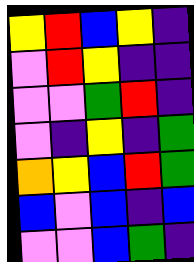[["yellow", "red", "blue", "yellow", "indigo"], ["violet", "red", "yellow", "indigo", "indigo"], ["violet", "violet", "green", "red", "indigo"], ["violet", "indigo", "yellow", "indigo", "green"], ["orange", "yellow", "blue", "red", "green"], ["blue", "violet", "blue", "indigo", "blue"], ["violet", "violet", "blue", "green", "indigo"]]